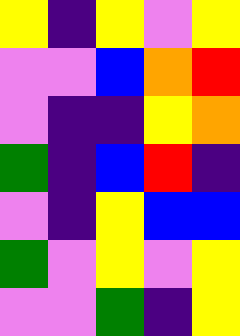[["yellow", "indigo", "yellow", "violet", "yellow"], ["violet", "violet", "blue", "orange", "red"], ["violet", "indigo", "indigo", "yellow", "orange"], ["green", "indigo", "blue", "red", "indigo"], ["violet", "indigo", "yellow", "blue", "blue"], ["green", "violet", "yellow", "violet", "yellow"], ["violet", "violet", "green", "indigo", "yellow"]]